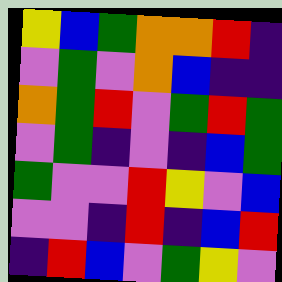[["yellow", "blue", "green", "orange", "orange", "red", "indigo"], ["violet", "green", "violet", "orange", "blue", "indigo", "indigo"], ["orange", "green", "red", "violet", "green", "red", "green"], ["violet", "green", "indigo", "violet", "indigo", "blue", "green"], ["green", "violet", "violet", "red", "yellow", "violet", "blue"], ["violet", "violet", "indigo", "red", "indigo", "blue", "red"], ["indigo", "red", "blue", "violet", "green", "yellow", "violet"]]